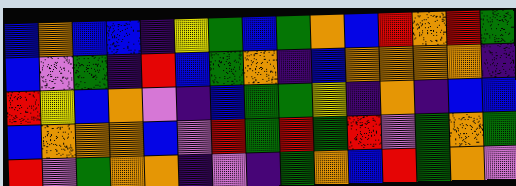[["blue", "orange", "blue", "blue", "indigo", "yellow", "green", "blue", "green", "orange", "blue", "red", "orange", "red", "green"], ["blue", "violet", "green", "indigo", "red", "blue", "green", "orange", "indigo", "blue", "orange", "orange", "orange", "orange", "indigo"], ["red", "yellow", "blue", "orange", "violet", "indigo", "blue", "green", "green", "yellow", "indigo", "orange", "indigo", "blue", "blue"], ["blue", "orange", "orange", "orange", "blue", "violet", "red", "green", "red", "green", "red", "violet", "green", "orange", "green"], ["red", "violet", "green", "orange", "orange", "indigo", "violet", "indigo", "green", "orange", "blue", "red", "green", "orange", "violet"]]